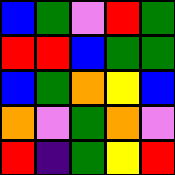[["blue", "green", "violet", "red", "green"], ["red", "red", "blue", "green", "green"], ["blue", "green", "orange", "yellow", "blue"], ["orange", "violet", "green", "orange", "violet"], ["red", "indigo", "green", "yellow", "red"]]